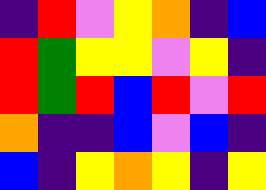[["indigo", "red", "violet", "yellow", "orange", "indigo", "blue"], ["red", "green", "yellow", "yellow", "violet", "yellow", "indigo"], ["red", "green", "red", "blue", "red", "violet", "red"], ["orange", "indigo", "indigo", "blue", "violet", "blue", "indigo"], ["blue", "indigo", "yellow", "orange", "yellow", "indigo", "yellow"]]